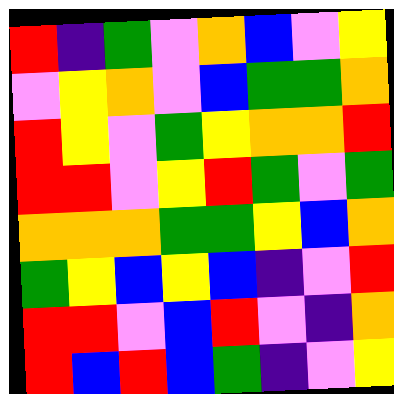[["red", "indigo", "green", "violet", "orange", "blue", "violet", "yellow"], ["violet", "yellow", "orange", "violet", "blue", "green", "green", "orange"], ["red", "yellow", "violet", "green", "yellow", "orange", "orange", "red"], ["red", "red", "violet", "yellow", "red", "green", "violet", "green"], ["orange", "orange", "orange", "green", "green", "yellow", "blue", "orange"], ["green", "yellow", "blue", "yellow", "blue", "indigo", "violet", "red"], ["red", "red", "violet", "blue", "red", "violet", "indigo", "orange"], ["red", "blue", "red", "blue", "green", "indigo", "violet", "yellow"]]